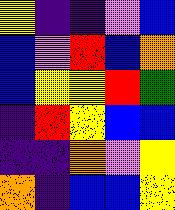[["yellow", "indigo", "indigo", "violet", "blue"], ["blue", "violet", "red", "blue", "orange"], ["blue", "yellow", "yellow", "red", "green"], ["indigo", "red", "yellow", "blue", "blue"], ["indigo", "indigo", "orange", "violet", "yellow"], ["orange", "indigo", "blue", "blue", "yellow"]]